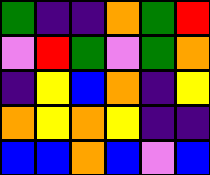[["green", "indigo", "indigo", "orange", "green", "red"], ["violet", "red", "green", "violet", "green", "orange"], ["indigo", "yellow", "blue", "orange", "indigo", "yellow"], ["orange", "yellow", "orange", "yellow", "indigo", "indigo"], ["blue", "blue", "orange", "blue", "violet", "blue"]]